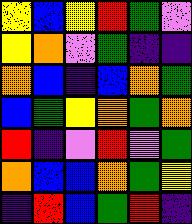[["yellow", "blue", "yellow", "red", "green", "violet"], ["yellow", "orange", "violet", "green", "indigo", "indigo"], ["orange", "blue", "indigo", "blue", "orange", "green"], ["blue", "green", "yellow", "orange", "green", "orange"], ["red", "indigo", "violet", "red", "violet", "green"], ["orange", "blue", "blue", "orange", "green", "yellow"], ["indigo", "red", "blue", "green", "red", "indigo"]]